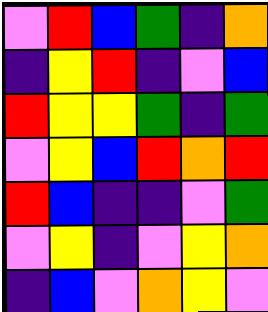[["violet", "red", "blue", "green", "indigo", "orange"], ["indigo", "yellow", "red", "indigo", "violet", "blue"], ["red", "yellow", "yellow", "green", "indigo", "green"], ["violet", "yellow", "blue", "red", "orange", "red"], ["red", "blue", "indigo", "indigo", "violet", "green"], ["violet", "yellow", "indigo", "violet", "yellow", "orange"], ["indigo", "blue", "violet", "orange", "yellow", "violet"]]